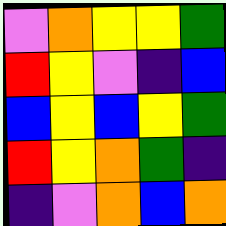[["violet", "orange", "yellow", "yellow", "green"], ["red", "yellow", "violet", "indigo", "blue"], ["blue", "yellow", "blue", "yellow", "green"], ["red", "yellow", "orange", "green", "indigo"], ["indigo", "violet", "orange", "blue", "orange"]]